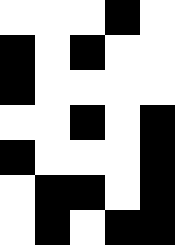[["white", "white", "white", "black", "white"], ["black", "white", "black", "white", "white"], ["black", "white", "white", "white", "white"], ["white", "white", "black", "white", "black"], ["black", "white", "white", "white", "black"], ["white", "black", "black", "white", "black"], ["white", "black", "white", "black", "black"]]